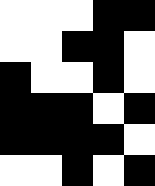[["white", "white", "white", "black", "black"], ["white", "white", "black", "black", "white"], ["black", "white", "white", "black", "white"], ["black", "black", "black", "white", "black"], ["black", "black", "black", "black", "white"], ["white", "white", "black", "white", "black"]]